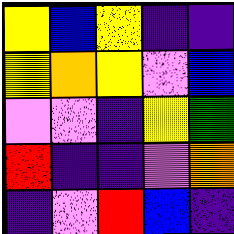[["yellow", "blue", "yellow", "indigo", "indigo"], ["yellow", "orange", "yellow", "violet", "blue"], ["violet", "violet", "indigo", "yellow", "green"], ["red", "indigo", "indigo", "violet", "orange"], ["indigo", "violet", "red", "blue", "indigo"]]